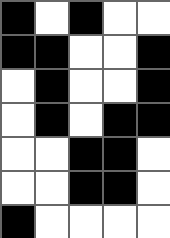[["black", "white", "black", "white", "white"], ["black", "black", "white", "white", "black"], ["white", "black", "white", "white", "black"], ["white", "black", "white", "black", "black"], ["white", "white", "black", "black", "white"], ["white", "white", "black", "black", "white"], ["black", "white", "white", "white", "white"]]